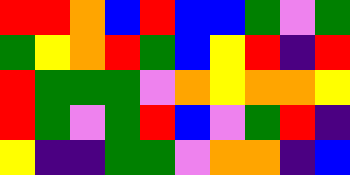[["red", "red", "orange", "blue", "red", "blue", "blue", "green", "violet", "green"], ["green", "yellow", "orange", "red", "green", "blue", "yellow", "red", "indigo", "red"], ["red", "green", "green", "green", "violet", "orange", "yellow", "orange", "orange", "yellow"], ["red", "green", "violet", "green", "red", "blue", "violet", "green", "red", "indigo"], ["yellow", "indigo", "indigo", "green", "green", "violet", "orange", "orange", "indigo", "blue"]]